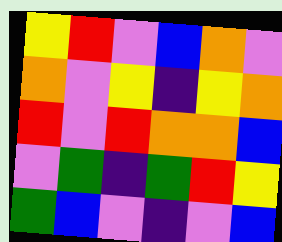[["yellow", "red", "violet", "blue", "orange", "violet"], ["orange", "violet", "yellow", "indigo", "yellow", "orange"], ["red", "violet", "red", "orange", "orange", "blue"], ["violet", "green", "indigo", "green", "red", "yellow"], ["green", "blue", "violet", "indigo", "violet", "blue"]]